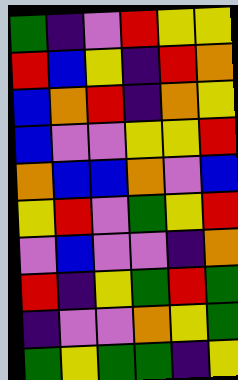[["green", "indigo", "violet", "red", "yellow", "yellow"], ["red", "blue", "yellow", "indigo", "red", "orange"], ["blue", "orange", "red", "indigo", "orange", "yellow"], ["blue", "violet", "violet", "yellow", "yellow", "red"], ["orange", "blue", "blue", "orange", "violet", "blue"], ["yellow", "red", "violet", "green", "yellow", "red"], ["violet", "blue", "violet", "violet", "indigo", "orange"], ["red", "indigo", "yellow", "green", "red", "green"], ["indigo", "violet", "violet", "orange", "yellow", "green"], ["green", "yellow", "green", "green", "indigo", "yellow"]]